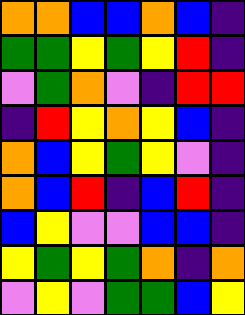[["orange", "orange", "blue", "blue", "orange", "blue", "indigo"], ["green", "green", "yellow", "green", "yellow", "red", "indigo"], ["violet", "green", "orange", "violet", "indigo", "red", "red"], ["indigo", "red", "yellow", "orange", "yellow", "blue", "indigo"], ["orange", "blue", "yellow", "green", "yellow", "violet", "indigo"], ["orange", "blue", "red", "indigo", "blue", "red", "indigo"], ["blue", "yellow", "violet", "violet", "blue", "blue", "indigo"], ["yellow", "green", "yellow", "green", "orange", "indigo", "orange"], ["violet", "yellow", "violet", "green", "green", "blue", "yellow"]]